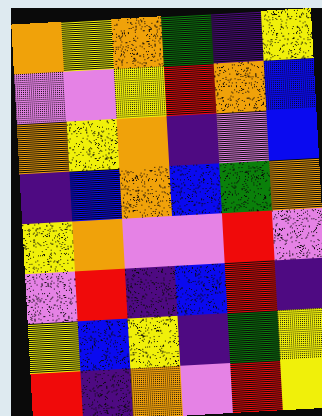[["orange", "yellow", "orange", "green", "indigo", "yellow"], ["violet", "violet", "yellow", "red", "orange", "blue"], ["orange", "yellow", "orange", "indigo", "violet", "blue"], ["indigo", "blue", "orange", "blue", "green", "orange"], ["yellow", "orange", "violet", "violet", "red", "violet"], ["violet", "red", "indigo", "blue", "red", "indigo"], ["yellow", "blue", "yellow", "indigo", "green", "yellow"], ["red", "indigo", "orange", "violet", "red", "yellow"]]